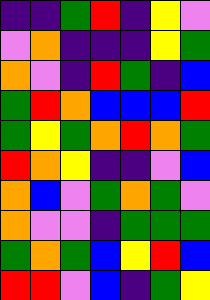[["indigo", "indigo", "green", "red", "indigo", "yellow", "violet"], ["violet", "orange", "indigo", "indigo", "indigo", "yellow", "green"], ["orange", "violet", "indigo", "red", "green", "indigo", "blue"], ["green", "red", "orange", "blue", "blue", "blue", "red"], ["green", "yellow", "green", "orange", "red", "orange", "green"], ["red", "orange", "yellow", "indigo", "indigo", "violet", "blue"], ["orange", "blue", "violet", "green", "orange", "green", "violet"], ["orange", "violet", "violet", "indigo", "green", "green", "green"], ["green", "orange", "green", "blue", "yellow", "red", "blue"], ["red", "red", "violet", "blue", "indigo", "green", "yellow"]]